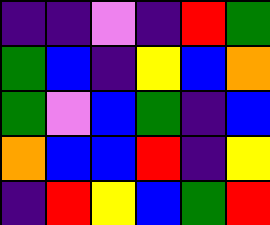[["indigo", "indigo", "violet", "indigo", "red", "green"], ["green", "blue", "indigo", "yellow", "blue", "orange"], ["green", "violet", "blue", "green", "indigo", "blue"], ["orange", "blue", "blue", "red", "indigo", "yellow"], ["indigo", "red", "yellow", "blue", "green", "red"]]